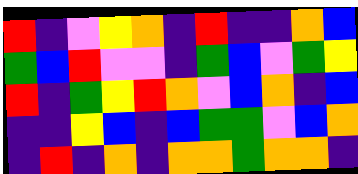[["red", "indigo", "violet", "yellow", "orange", "indigo", "red", "indigo", "indigo", "orange", "blue"], ["green", "blue", "red", "violet", "violet", "indigo", "green", "blue", "violet", "green", "yellow"], ["red", "indigo", "green", "yellow", "red", "orange", "violet", "blue", "orange", "indigo", "blue"], ["indigo", "indigo", "yellow", "blue", "indigo", "blue", "green", "green", "violet", "blue", "orange"], ["indigo", "red", "indigo", "orange", "indigo", "orange", "orange", "green", "orange", "orange", "indigo"]]